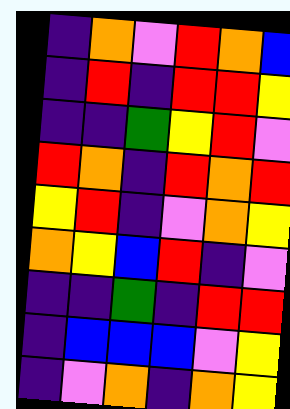[["indigo", "orange", "violet", "red", "orange", "blue"], ["indigo", "red", "indigo", "red", "red", "yellow"], ["indigo", "indigo", "green", "yellow", "red", "violet"], ["red", "orange", "indigo", "red", "orange", "red"], ["yellow", "red", "indigo", "violet", "orange", "yellow"], ["orange", "yellow", "blue", "red", "indigo", "violet"], ["indigo", "indigo", "green", "indigo", "red", "red"], ["indigo", "blue", "blue", "blue", "violet", "yellow"], ["indigo", "violet", "orange", "indigo", "orange", "yellow"]]